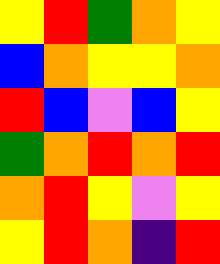[["yellow", "red", "green", "orange", "yellow"], ["blue", "orange", "yellow", "yellow", "orange"], ["red", "blue", "violet", "blue", "yellow"], ["green", "orange", "red", "orange", "red"], ["orange", "red", "yellow", "violet", "yellow"], ["yellow", "red", "orange", "indigo", "red"]]